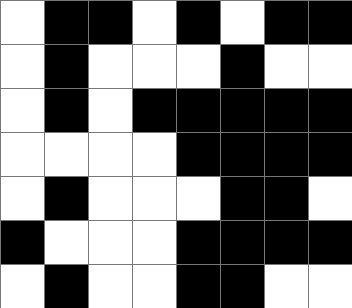[["white", "black", "black", "white", "black", "white", "black", "black"], ["white", "black", "white", "white", "white", "black", "white", "white"], ["white", "black", "white", "black", "black", "black", "black", "black"], ["white", "white", "white", "white", "black", "black", "black", "black"], ["white", "black", "white", "white", "white", "black", "black", "white"], ["black", "white", "white", "white", "black", "black", "black", "black"], ["white", "black", "white", "white", "black", "black", "white", "white"]]